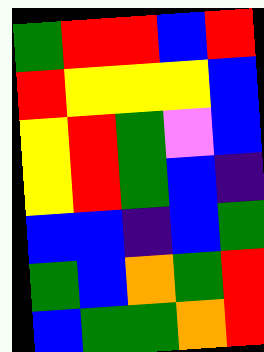[["green", "red", "red", "blue", "red"], ["red", "yellow", "yellow", "yellow", "blue"], ["yellow", "red", "green", "violet", "blue"], ["yellow", "red", "green", "blue", "indigo"], ["blue", "blue", "indigo", "blue", "green"], ["green", "blue", "orange", "green", "red"], ["blue", "green", "green", "orange", "red"]]